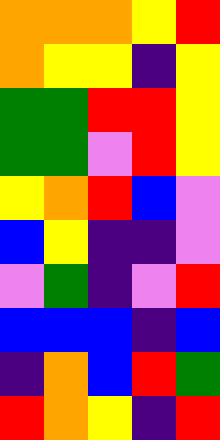[["orange", "orange", "orange", "yellow", "red"], ["orange", "yellow", "yellow", "indigo", "yellow"], ["green", "green", "red", "red", "yellow"], ["green", "green", "violet", "red", "yellow"], ["yellow", "orange", "red", "blue", "violet"], ["blue", "yellow", "indigo", "indigo", "violet"], ["violet", "green", "indigo", "violet", "red"], ["blue", "blue", "blue", "indigo", "blue"], ["indigo", "orange", "blue", "red", "green"], ["red", "orange", "yellow", "indigo", "red"]]